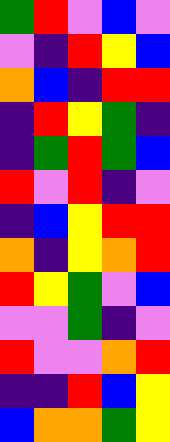[["green", "red", "violet", "blue", "violet"], ["violet", "indigo", "red", "yellow", "blue"], ["orange", "blue", "indigo", "red", "red"], ["indigo", "red", "yellow", "green", "indigo"], ["indigo", "green", "red", "green", "blue"], ["red", "violet", "red", "indigo", "violet"], ["indigo", "blue", "yellow", "red", "red"], ["orange", "indigo", "yellow", "orange", "red"], ["red", "yellow", "green", "violet", "blue"], ["violet", "violet", "green", "indigo", "violet"], ["red", "violet", "violet", "orange", "red"], ["indigo", "indigo", "red", "blue", "yellow"], ["blue", "orange", "orange", "green", "yellow"]]